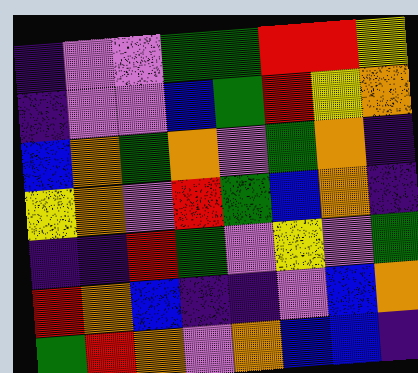[["indigo", "violet", "violet", "green", "green", "red", "red", "yellow"], ["indigo", "violet", "violet", "blue", "green", "red", "yellow", "orange"], ["blue", "orange", "green", "orange", "violet", "green", "orange", "indigo"], ["yellow", "orange", "violet", "red", "green", "blue", "orange", "indigo"], ["indigo", "indigo", "red", "green", "violet", "yellow", "violet", "green"], ["red", "orange", "blue", "indigo", "indigo", "violet", "blue", "orange"], ["green", "red", "orange", "violet", "orange", "blue", "blue", "indigo"]]